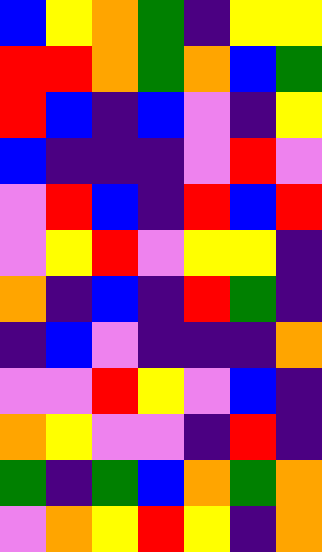[["blue", "yellow", "orange", "green", "indigo", "yellow", "yellow"], ["red", "red", "orange", "green", "orange", "blue", "green"], ["red", "blue", "indigo", "blue", "violet", "indigo", "yellow"], ["blue", "indigo", "indigo", "indigo", "violet", "red", "violet"], ["violet", "red", "blue", "indigo", "red", "blue", "red"], ["violet", "yellow", "red", "violet", "yellow", "yellow", "indigo"], ["orange", "indigo", "blue", "indigo", "red", "green", "indigo"], ["indigo", "blue", "violet", "indigo", "indigo", "indigo", "orange"], ["violet", "violet", "red", "yellow", "violet", "blue", "indigo"], ["orange", "yellow", "violet", "violet", "indigo", "red", "indigo"], ["green", "indigo", "green", "blue", "orange", "green", "orange"], ["violet", "orange", "yellow", "red", "yellow", "indigo", "orange"]]